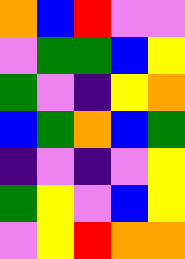[["orange", "blue", "red", "violet", "violet"], ["violet", "green", "green", "blue", "yellow"], ["green", "violet", "indigo", "yellow", "orange"], ["blue", "green", "orange", "blue", "green"], ["indigo", "violet", "indigo", "violet", "yellow"], ["green", "yellow", "violet", "blue", "yellow"], ["violet", "yellow", "red", "orange", "orange"]]